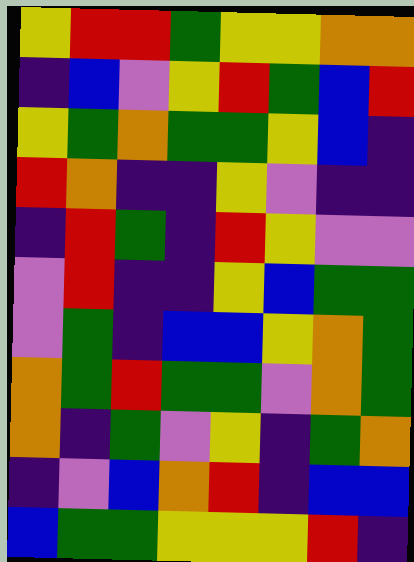[["yellow", "red", "red", "green", "yellow", "yellow", "orange", "orange"], ["indigo", "blue", "violet", "yellow", "red", "green", "blue", "red"], ["yellow", "green", "orange", "green", "green", "yellow", "blue", "indigo"], ["red", "orange", "indigo", "indigo", "yellow", "violet", "indigo", "indigo"], ["indigo", "red", "green", "indigo", "red", "yellow", "violet", "violet"], ["violet", "red", "indigo", "indigo", "yellow", "blue", "green", "green"], ["violet", "green", "indigo", "blue", "blue", "yellow", "orange", "green"], ["orange", "green", "red", "green", "green", "violet", "orange", "green"], ["orange", "indigo", "green", "violet", "yellow", "indigo", "green", "orange"], ["indigo", "violet", "blue", "orange", "red", "indigo", "blue", "blue"], ["blue", "green", "green", "yellow", "yellow", "yellow", "red", "indigo"]]